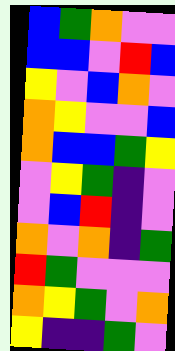[["blue", "green", "orange", "violet", "violet"], ["blue", "blue", "violet", "red", "blue"], ["yellow", "violet", "blue", "orange", "violet"], ["orange", "yellow", "violet", "violet", "blue"], ["orange", "blue", "blue", "green", "yellow"], ["violet", "yellow", "green", "indigo", "violet"], ["violet", "blue", "red", "indigo", "violet"], ["orange", "violet", "orange", "indigo", "green"], ["red", "green", "violet", "violet", "violet"], ["orange", "yellow", "green", "violet", "orange"], ["yellow", "indigo", "indigo", "green", "violet"]]